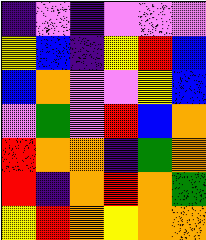[["indigo", "violet", "indigo", "violet", "violet", "violet"], ["yellow", "blue", "indigo", "yellow", "red", "blue"], ["blue", "orange", "violet", "violet", "yellow", "blue"], ["violet", "green", "violet", "red", "blue", "orange"], ["red", "orange", "orange", "indigo", "green", "orange"], ["red", "indigo", "orange", "red", "orange", "green"], ["yellow", "red", "orange", "yellow", "orange", "orange"]]